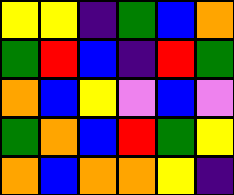[["yellow", "yellow", "indigo", "green", "blue", "orange"], ["green", "red", "blue", "indigo", "red", "green"], ["orange", "blue", "yellow", "violet", "blue", "violet"], ["green", "orange", "blue", "red", "green", "yellow"], ["orange", "blue", "orange", "orange", "yellow", "indigo"]]